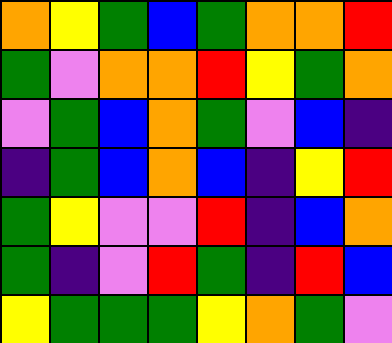[["orange", "yellow", "green", "blue", "green", "orange", "orange", "red"], ["green", "violet", "orange", "orange", "red", "yellow", "green", "orange"], ["violet", "green", "blue", "orange", "green", "violet", "blue", "indigo"], ["indigo", "green", "blue", "orange", "blue", "indigo", "yellow", "red"], ["green", "yellow", "violet", "violet", "red", "indigo", "blue", "orange"], ["green", "indigo", "violet", "red", "green", "indigo", "red", "blue"], ["yellow", "green", "green", "green", "yellow", "orange", "green", "violet"]]